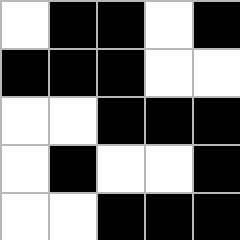[["white", "black", "black", "white", "black"], ["black", "black", "black", "white", "white"], ["white", "white", "black", "black", "black"], ["white", "black", "white", "white", "black"], ["white", "white", "black", "black", "black"]]